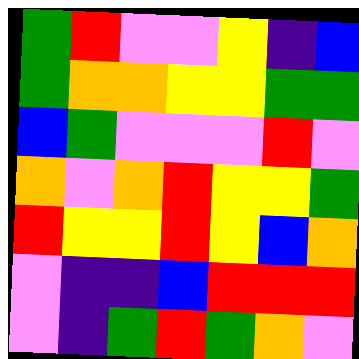[["green", "red", "violet", "violet", "yellow", "indigo", "blue"], ["green", "orange", "orange", "yellow", "yellow", "green", "green"], ["blue", "green", "violet", "violet", "violet", "red", "violet"], ["orange", "violet", "orange", "red", "yellow", "yellow", "green"], ["red", "yellow", "yellow", "red", "yellow", "blue", "orange"], ["violet", "indigo", "indigo", "blue", "red", "red", "red"], ["violet", "indigo", "green", "red", "green", "orange", "violet"]]